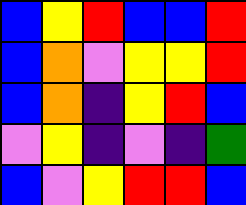[["blue", "yellow", "red", "blue", "blue", "red"], ["blue", "orange", "violet", "yellow", "yellow", "red"], ["blue", "orange", "indigo", "yellow", "red", "blue"], ["violet", "yellow", "indigo", "violet", "indigo", "green"], ["blue", "violet", "yellow", "red", "red", "blue"]]